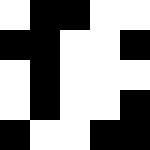[["white", "black", "black", "white", "white"], ["black", "black", "white", "white", "black"], ["white", "black", "white", "white", "white"], ["white", "black", "white", "white", "black"], ["black", "white", "white", "black", "black"]]